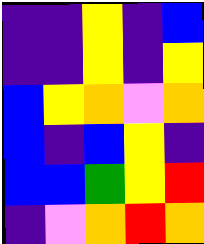[["indigo", "indigo", "yellow", "indigo", "blue"], ["indigo", "indigo", "yellow", "indigo", "yellow"], ["blue", "yellow", "orange", "violet", "orange"], ["blue", "indigo", "blue", "yellow", "indigo"], ["blue", "blue", "green", "yellow", "red"], ["indigo", "violet", "orange", "red", "orange"]]